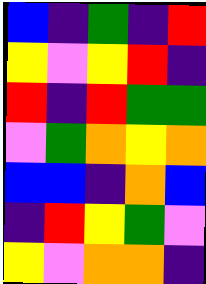[["blue", "indigo", "green", "indigo", "red"], ["yellow", "violet", "yellow", "red", "indigo"], ["red", "indigo", "red", "green", "green"], ["violet", "green", "orange", "yellow", "orange"], ["blue", "blue", "indigo", "orange", "blue"], ["indigo", "red", "yellow", "green", "violet"], ["yellow", "violet", "orange", "orange", "indigo"]]